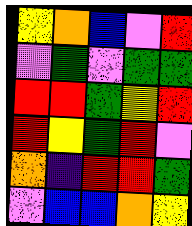[["yellow", "orange", "blue", "violet", "red"], ["violet", "green", "violet", "green", "green"], ["red", "red", "green", "yellow", "red"], ["red", "yellow", "green", "red", "violet"], ["orange", "indigo", "red", "red", "green"], ["violet", "blue", "blue", "orange", "yellow"]]